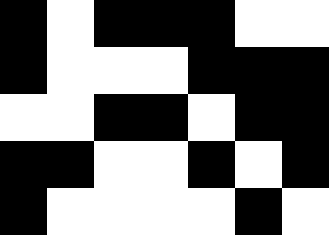[["black", "white", "black", "black", "black", "white", "white"], ["black", "white", "white", "white", "black", "black", "black"], ["white", "white", "black", "black", "white", "black", "black"], ["black", "black", "white", "white", "black", "white", "black"], ["black", "white", "white", "white", "white", "black", "white"]]